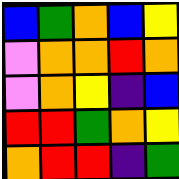[["blue", "green", "orange", "blue", "yellow"], ["violet", "orange", "orange", "red", "orange"], ["violet", "orange", "yellow", "indigo", "blue"], ["red", "red", "green", "orange", "yellow"], ["orange", "red", "red", "indigo", "green"]]